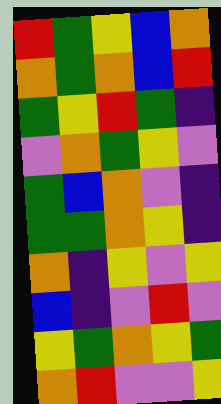[["red", "green", "yellow", "blue", "orange"], ["orange", "green", "orange", "blue", "red"], ["green", "yellow", "red", "green", "indigo"], ["violet", "orange", "green", "yellow", "violet"], ["green", "blue", "orange", "violet", "indigo"], ["green", "green", "orange", "yellow", "indigo"], ["orange", "indigo", "yellow", "violet", "yellow"], ["blue", "indigo", "violet", "red", "violet"], ["yellow", "green", "orange", "yellow", "green"], ["orange", "red", "violet", "violet", "yellow"]]